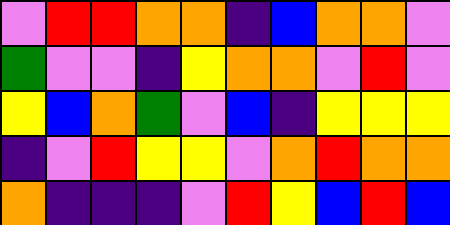[["violet", "red", "red", "orange", "orange", "indigo", "blue", "orange", "orange", "violet"], ["green", "violet", "violet", "indigo", "yellow", "orange", "orange", "violet", "red", "violet"], ["yellow", "blue", "orange", "green", "violet", "blue", "indigo", "yellow", "yellow", "yellow"], ["indigo", "violet", "red", "yellow", "yellow", "violet", "orange", "red", "orange", "orange"], ["orange", "indigo", "indigo", "indigo", "violet", "red", "yellow", "blue", "red", "blue"]]